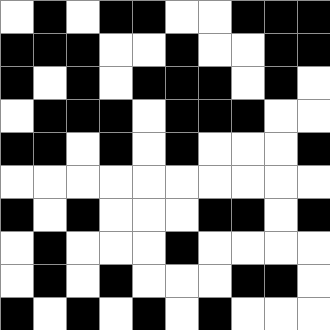[["white", "black", "white", "black", "black", "white", "white", "black", "black", "black"], ["black", "black", "black", "white", "white", "black", "white", "white", "black", "black"], ["black", "white", "black", "white", "black", "black", "black", "white", "black", "white"], ["white", "black", "black", "black", "white", "black", "black", "black", "white", "white"], ["black", "black", "white", "black", "white", "black", "white", "white", "white", "black"], ["white", "white", "white", "white", "white", "white", "white", "white", "white", "white"], ["black", "white", "black", "white", "white", "white", "black", "black", "white", "black"], ["white", "black", "white", "white", "white", "black", "white", "white", "white", "white"], ["white", "black", "white", "black", "white", "white", "white", "black", "black", "white"], ["black", "white", "black", "white", "black", "white", "black", "white", "white", "white"]]